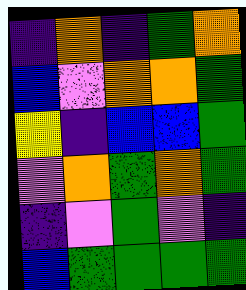[["indigo", "orange", "indigo", "green", "orange"], ["blue", "violet", "orange", "orange", "green"], ["yellow", "indigo", "blue", "blue", "green"], ["violet", "orange", "green", "orange", "green"], ["indigo", "violet", "green", "violet", "indigo"], ["blue", "green", "green", "green", "green"]]